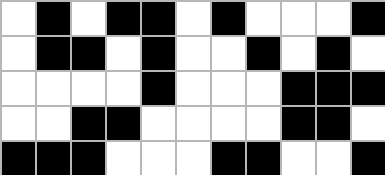[["white", "black", "white", "black", "black", "white", "black", "white", "white", "white", "black"], ["white", "black", "black", "white", "black", "white", "white", "black", "white", "black", "white"], ["white", "white", "white", "white", "black", "white", "white", "white", "black", "black", "black"], ["white", "white", "black", "black", "white", "white", "white", "white", "black", "black", "white"], ["black", "black", "black", "white", "white", "white", "black", "black", "white", "white", "black"]]